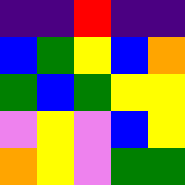[["indigo", "indigo", "red", "indigo", "indigo"], ["blue", "green", "yellow", "blue", "orange"], ["green", "blue", "green", "yellow", "yellow"], ["violet", "yellow", "violet", "blue", "yellow"], ["orange", "yellow", "violet", "green", "green"]]